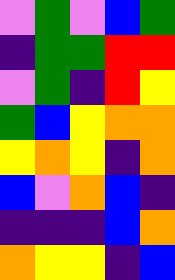[["violet", "green", "violet", "blue", "green"], ["indigo", "green", "green", "red", "red"], ["violet", "green", "indigo", "red", "yellow"], ["green", "blue", "yellow", "orange", "orange"], ["yellow", "orange", "yellow", "indigo", "orange"], ["blue", "violet", "orange", "blue", "indigo"], ["indigo", "indigo", "indigo", "blue", "orange"], ["orange", "yellow", "yellow", "indigo", "blue"]]